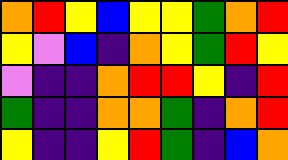[["orange", "red", "yellow", "blue", "yellow", "yellow", "green", "orange", "red"], ["yellow", "violet", "blue", "indigo", "orange", "yellow", "green", "red", "yellow"], ["violet", "indigo", "indigo", "orange", "red", "red", "yellow", "indigo", "red"], ["green", "indigo", "indigo", "orange", "orange", "green", "indigo", "orange", "red"], ["yellow", "indigo", "indigo", "yellow", "red", "green", "indigo", "blue", "orange"]]